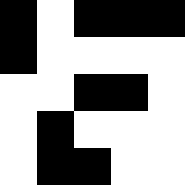[["black", "white", "black", "black", "black"], ["black", "white", "white", "white", "white"], ["white", "white", "black", "black", "white"], ["white", "black", "white", "white", "white"], ["white", "black", "black", "white", "white"]]